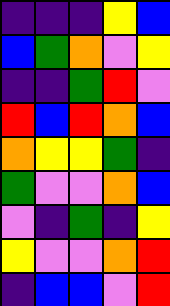[["indigo", "indigo", "indigo", "yellow", "blue"], ["blue", "green", "orange", "violet", "yellow"], ["indigo", "indigo", "green", "red", "violet"], ["red", "blue", "red", "orange", "blue"], ["orange", "yellow", "yellow", "green", "indigo"], ["green", "violet", "violet", "orange", "blue"], ["violet", "indigo", "green", "indigo", "yellow"], ["yellow", "violet", "violet", "orange", "red"], ["indigo", "blue", "blue", "violet", "red"]]